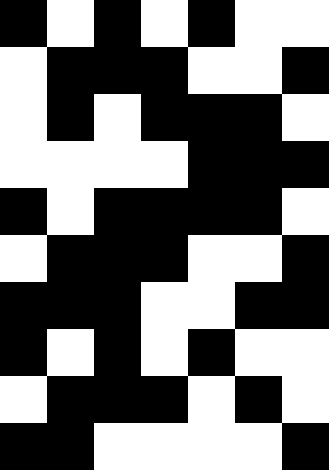[["black", "white", "black", "white", "black", "white", "white"], ["white", "black", "black", "black", "white", "white", "black"], ["white", "black", "white", "black", "black", "black", "white"], ["white", "white", "white", "white", "black", "black", "black"], ["black", "white", "black", "black", "black", "black", "white"], ["white", "black", "black", "black", "white", "white", "black"], ["black", "black", "black", "white", "white", "black", "black"], ["black", "white", "black", "white", "black", "white", "white"], ["white", "black", "black", "black", "white", "black", "white"], ["black", "black", "white", "white", "white", "white", "black"]]